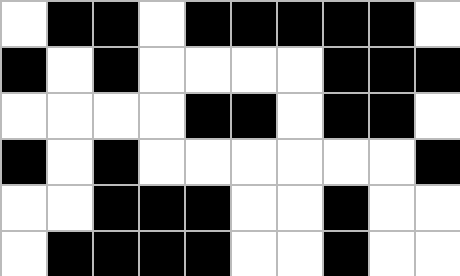[["white", "black", "black", "white", "black", "black", "black", "black", "black", "white"], ["black", "white", "black", "white", "white", "white", "white", "black", "black", "black"], ["white", "white", "white", "white", "black", "black", "white", "black", "black", "white"], ["black", "white", "black", "white", "white", "white", "white", "white", "white", "black"], ["white", "white", "black", "black", "black", "white", "white", "black", "white", "white"], ["white", "black", "black", "black", "black", "white", "white", "black", "white", "white"]]